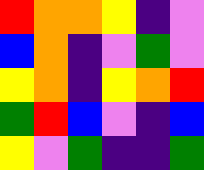[["red", "orange", "orange", "yellow", "indigo", "violet"], ["blue", "orange", "indigo", "violet", "green", "violet"], ["yellow", "orange", "indigo", "yellow", "orange", "red"], ["green", "red", "blue", "violet", "indigo", "blue"], ["yellow", "violet", "green", "indigo", "indigo", "green"]]